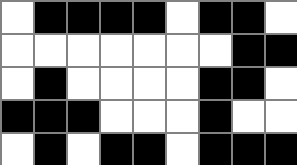[["white", "black", "black", "black", "black", "white", "black", "black", "white"], ["white", "white", "white", "white", "white", "white", "white", "black", "black"], ["white", "black", "white", "white", "white", "white", "black", "black", "white"], ["black", "black", "black", "white", "white", "white", "black", "white", "white"], ["white", "black", "white", "black", "black", "white", "black", "black", "black"]]